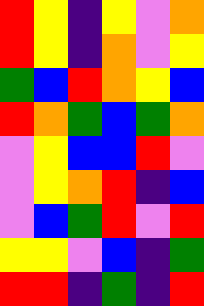[["red", "yellow", "indigo", "yellow", "violet", "orange"], ["red", "yellow", "indigo", "orange", "violet", "yellow"], ["green", "blue", "red", "orange", "yellow", "blue"], ["red", "orange", "green", "blue", "green", "orange"], ["violet", "yellow", "blue", "blue", "red", "violet"], ["violet", "yellow", "orange", "red", "indigo", "blue"], ["violet", "blue", "green", "red", "violet", "red"], ["yellow", "yellow", "violet", "blue", "indigo", "green"], ["red", "red", "indigo", "green", "indigo", "red"]]